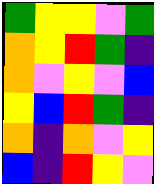[["green", "yellow", "yellow", "violet", "green"], ["orange", "yellow", "red", "green", "indigo"], ["orange", "violet", "yellow", "violet", "blue"], ["yellow", "blue", "red", "green", "indigo"], ["orange", "indigo", "orange", "violet", "yellow"], ["blue", "indigo", "red", "yellow", "violet"]]